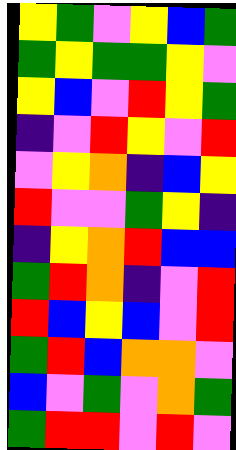[["yellow", "green", "violet", "yellow", "blue", "green"], ["green", "yellow", "green", "green", "yellow", "violet"], ["yellow", "blue", "violet", "red", "yellow", "green"], ["indigo", "violet", "red", "yellow", "violet", "red"], ["violet", "yellow", "orange", "indigo", "blue", "yellow"], ["red", "violet", "violet", "green", "yellow", "indigo"], ["indigo", "yellow", "orange", "red", "blue", "blue"], ["green", "red", "orange", "indigo", "violet", "red"], ["red", "blue", "yellow", "blue", "violet", "red"], ["green", "red", "blue", "orange", "orange", "violet"], ["blue", "violet", "green", "violet", "orange", "green"], ["green", "red", "red", "violet", "red", "violet"]]